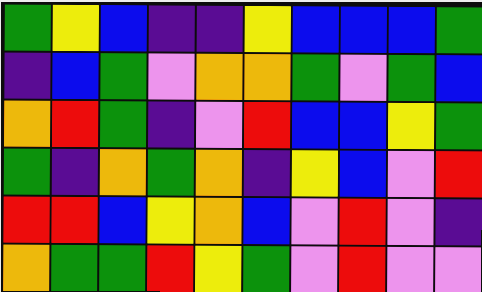[["green", "yellow", "blue", "indigo", "indigo", "yellow", "blue", "blue", "blue", "green"], ["indigo", "blue", "green", "violet", "orange", "orange", "green", "violet", "green", "blue"], ["orange", "red", "green", "indigo", "violet", "red", "blue", "blue", "yellow", "green"], ["green", "indigo", "orange", "green", "orange", "indigo", "yellow", "blue", "violet", "red"], ["red", "red", "blue", "yellow", "orange", "blue", "violet", "red", "violet", "indigo"], ["orange", "green", "green", "red", "yellow", "green", "violet", "red", "violet", "violet"]]